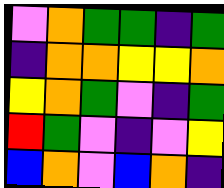[["violet", "orange", "green", "green", "indigo", "green"], ["indigo", "orange", "orange", "yellow", "yellow", "orange"], ["yellow", "orange", "green", "violet", "indigo", "green"], ["red", "green", "violet", "indigo", "violet", "yellow"], ["blue", "orange", "violet", "blue", "orange", "indigo"]]